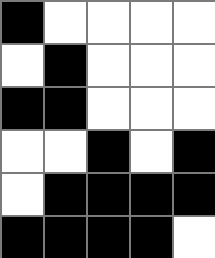[["black", "white", "white", "white", "white"], ["white", "black", "white", "white", "white"], ["black", "black", "white", "white", "white"], ["white", "white", "black", "white", "black"], ["white", "black", "black", "black", "black"], ["black", "black", "black", "black", "white"]]